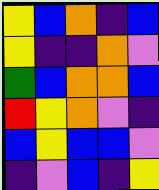[["yellow", "blue", "orange", "indigo", "blue"], ["yellow", "indigo", "indigo", "orange", "violet"], ["green", "blue", "orange", "orange", "blue"], ["red", "yellow", "orange", "violet", "indigo"], ["blue", "yellow", "blue", "blue", "violet"], ["indigo", "violet", "blue", "indigo", "yellow"]]